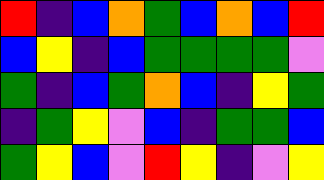[["red", "indigo", "blue", "orange", "green", "blue", "orange", "blue", "red"], ["blue", "yellow", "indigo", "blue", "green", "green", "green", "green", "violet"], ["green", "indigo", "blue", "green", "orange", "blue", "indigo", "yellow", "green"], ["indigo", "green", "yellow", "violet", "blue", "indigo", "green", "green", "blue"], ["green", "yellow", "blue", "violet", "red", "yellow", "indigo", "violet", "yellow"]]